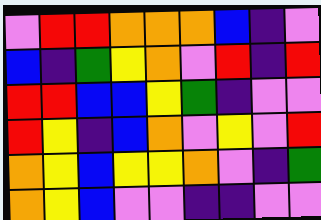[["violet", "red", "red", "orange", "orange", "orange", "blue", "indigo", "violet"], ["blue", "indigo", "green", "yellow", "orange", "violet", "red", "indigo", "red"], ["red", "red", "blue", "blue", "yellow", "green", "indigo", "violet", "violet"], ["red", "yellow", "indigo", "blue", "orange", "violet", "yellow", "violet", "red"], ["orange", "yellow", "blue", "yellow", "yellow", "orange", "violet", "indigo", "green"], ["orange", "yellow", "blue", "violet", "violet", "indigo", "indigo", "violet", "violet"]]